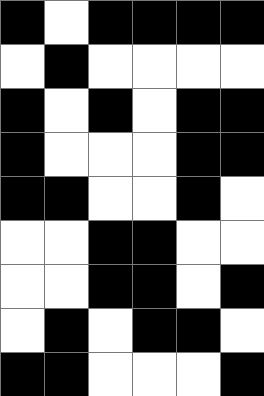[["black", "white", "black", "black", "black", "black"], ["white", "black", "white", "white", "white", "white"], ["black", "white", "black", "white", "black", "black"], ["black", "white", "white", "white", "black", "black"], ["black", "black", "white", "white", "black", "white"], ["white", "white", "black", "black", "white", "white"], ["white", "white", "black", "black", "white", "black"], ["white", "black", "white", "black", "black", "white"], ["black", "black", "white", "white", "white", "black"]]